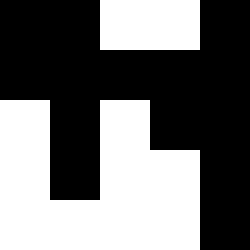[["black", "black", "white", "white", "black"], ["black", "black", "black", "black", "black"], ["white", "black", "white", "black", "black"], ["white", "black", "white", "white", "black"], ["white", "white", "white", "white", "black"]]